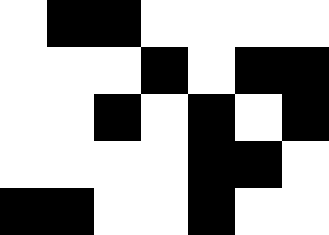[["white", "black", "black", "white", "white", "white", "white"], ["white", "white", "white", "black", "white", "black", "black"], ["white", "white", "black", "white", "black", "white", "black"], ["white", "white", "white", "white", "black", "black", "white"], ["black", "black", "white", "white", "black", "white", "white"]]